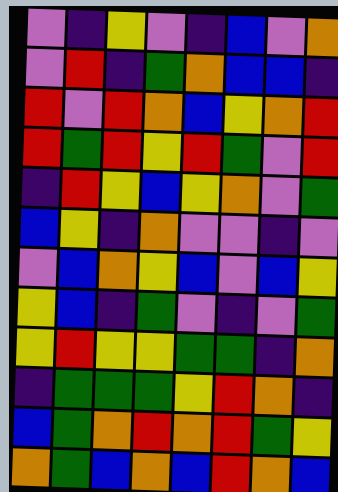[["violet", "indigo", "yellow", "violet", "indigo", "blue", "violet", "orange"], ["violet", "red", "indigo", "green", "orange", "blue", "blue", "indigo"], ["red", "violet", "red", "orange", "blue", "yellow", "orange", "red"], ["red", "green", "red", "yellow", "red", "green", "violet", "red"], ["indigo", "red", "yellow", "blue", "yellow", "orange", "violet", "green"], ["blue", "yellow", "indigo", "orange", "violet", "violet", "indigo", "violet"], ["violet", "blue", "orange", "yellow", "blue", "violet", "blue", "yellow"], ["yellow", "blue", "indigo", "green", "violet", "indigo", "violet", "green"], ["yellow", "red", "yellow", "yellow", "green", "green", "indigo", "orange"], ["indigo", "green", "green", "green", "yellow", "red", "orange", "indigo"], ["blue", "green", "orange", "red", "orange", "red", "green", "yellow"], ["orange", "green", "blue", "orange", "blue", "red", "orange", "blue"]]